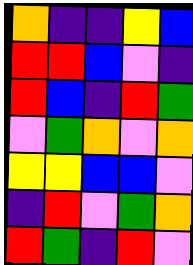[["orange", "indigo", "indigo", "yellow", "blue"], ["red", "red", "blue", "violet", "indigo"], ["red", "blue", "indigo", "red", "green"], ["violet", "green", "orange", "violet", "orange"], ["yellow", "yellow", "blue", "blue", "violet"], ["indigo", "red", "violet", "green", "orange"], ["red", "green", "indigo", "red", "violet"]]